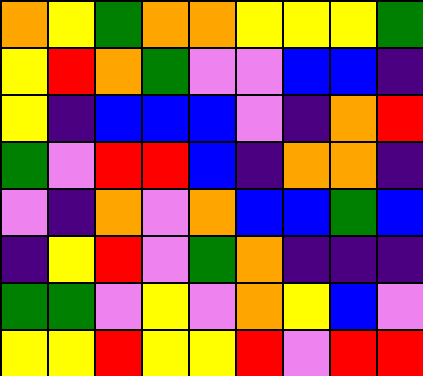[["orange", "yellow", "green", "orange", "orange", "yellow", "yellow", "yellow", "green"], ["yellow", "red", "orange", "green", "violet", "violet", "blue", "blue", "indigo"], ["yellow", "indigo", "blue", "blue", "blue", "violet", "indigo", "orange", "red"], ["green", "violet", "red", "red", "blue", "indigo", "orange", "orange", "indigo"], ["violet", "indigo", "orange", "violet", "orange", "blue", "blue", "green", "blue"], ["indigo", "yellow", "red", "violet", "green", "orange", "indigo", "indigo", "indigo"], ["green", "green", "violet", "yellow", "violet", "orange", "yellow", "blue", "violet"], ["yellow", "yellow", "red", "yellow", "yellow", "red", "violet", "red", "red"]]